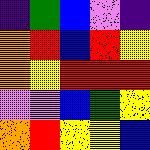[["indigo", "green", "blue", "violet", "indigo"], ["orange", "red", "blue", "red", "yellow"], ["orange", "yellow", "red", "red", "red"], ["violet", "violet", "blue", "green", "yellow"], ["orange", "red", "yellow", "yellow", "blue"]]